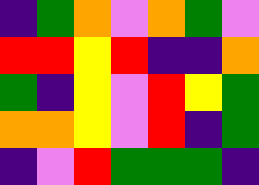[["indigo", "green", "orange", "violet", "orange", "green", "violet"], ["red", "red", "yellow", "red", "indigo", "indigo", "orange"], ["green", "indigo", "yellow", "violet", "red", "yellow", "green"], ["orange", "orange", "yellow", "violet", "red", "indigo", "green"], ["indigo", "violet", "red", "green", "green", "green", "indigo"]]